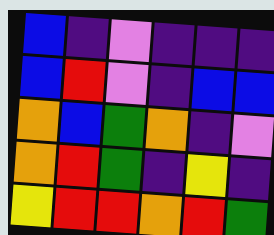[["blue", "indigo", "violet", "indigo", "indigo", "indigo"], ["blue", "red", "violet", "indigo", "blue", "blue"], ["orange", "blue", "green", "orange", "indigo", "violet"], ["orange", "red", "green", "indigo", "yellow", "indigo"], ["yellow", "red", "red", "orange", "red", "green"]]